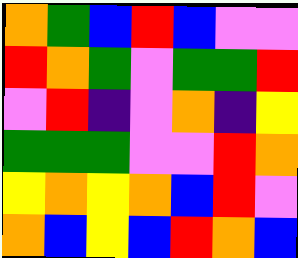[["orange", "green", "blue", "red", "blue", "violet", "violet"], ["red", "orange", "green", "violet", "green", "green", "red"], ["violet", "red", "indigo", "violet", "orange", "indigo", "yellow"], ["green", "green", "green", "violet", "violet", "red", "orange"], ["yellow", "orange", "yellow", "orange", "blue", "red", "violet"], ["orange", "blue", "yellow", "blue", "red", "orange", "blue"]]